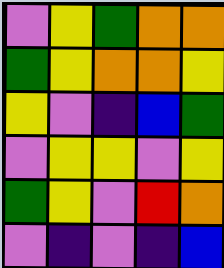[["violet", "yellow", "green", "orange", "orange"], ["green", "yellow", "orange", "orange", "yellow"], ["yellow", "violet", "indigo", "blue", "green"], ["violet", "yellow", "yellow", "violet", "yellow"], ["green", "yellow", "violet", "red", "orange"], ["violet", "indigo", "violet", "indigo", "blue"]]